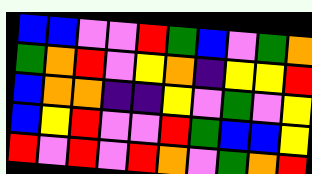[["blue", "blue", "violet", "violet", "red", "green", "blue", "violet", "green", "orange"], ["green", "orange", "red", "violet", "yellow", "orange", "indigo", "yellow", "yellow", "red"], ["blue", "orange", "orange", "indigo", "indigo", "yellow", "violet", "green", "violet", "yellow"], ["blue", "yellow", "red", "violet", "violet", "red", "green", "blue", "blue", "yellow"], ["red", "violet", "red", "violet", "red", "orange", "violet", "green", "orange", "red"]]